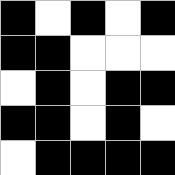[["black", "white", "black", "white", "black"], ["black", "black", "white", "white", "white"], ["white", "black", "white", "black", "black"], ["black", "black", "white", "black", "white"], ["white", "black", "black", "black", "black"]]